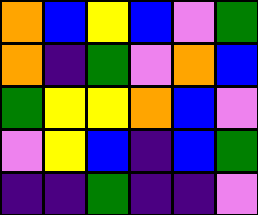[["orange", "blue", "yellow", "blue", "violet", "green"], ["orange", "indigo", "green", "violet", "orange", "blue"], ["green", "yellow", "yellow", "orange", "blue", "violet"], ["violet", "yellow", "blue", "indigo", "blue", "green"], ["indigo", "indigo", "green", "indigo", "indigo", "violet"]]